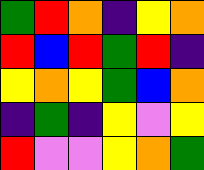[["green", "red", "orange", "indigo", "yellow", "orange"], ["red", "blue", "red", "green", "red", "indigo"], ["yellow", "orange", "yellow", "green", "blue", "orange"], ["indigo", "green", "indigo", "yellow", "violet", "yellow"], ["red", "violet", "violet", "yellow", "orange", "green"]]